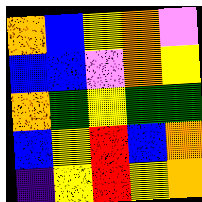[["orange", "blue", "yellow", "orange", "violet"], ["blue", "blue", "violet", "orange", "yellow"], ["orange", "green", "yellow", "green", "green"], ["blue", "yellow", "red", "blue", "orange"], ["indigo", "yellow", "red", "yellow", "orange"]]